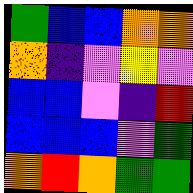[["green", "blue", "blue", "orange", "orange"], ["orange", "indigo", "violet", "yellow", "violet"], ["blue", "blue", "violet", "indigo", "red"], ["blue", "blue", "blue", "violet", "green"], ["orange", "red", "orange", "green", "green"]]